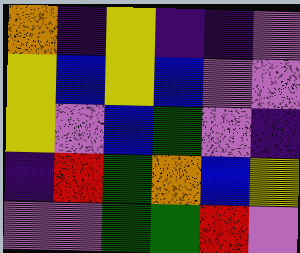[["orange", "indigo", "yellow", "indigo", "indigo", "violet"], ["yellow", "blue", "yellow", "blue", "violet", "violet"], ["yellow", "violet", "blue", "green", "violet", "indigo"], ["indigo", "red", "green", "orange", "blue", "yellow"], ["violet", "violet", "green", "green", "red", "violet"]]